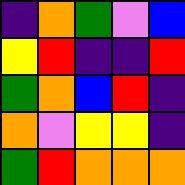[["indigo", "orange", "green", "violet", "blue"], ["yellow", "red", "indigo", "indigo", "red"], ["green", "orange", "blue", "red", "indigo"], ["orange", "violet", "yellow", "yellow", "indigo"], ["green", "red", "orange", "orange", "orange"]]